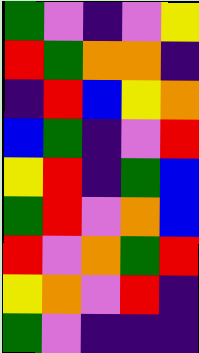[["green", "violet", "indigo", "violet", "yellow"], ["red", "green", "orange", "orange", "indigo"], ["indigo", "red", "blue", "yellow", "orange"], ["blue", "green", "indigo", "violet", "red"], ["yellow", "red", "indigo", "green", "blue"], ["green", "red", "violet", "orange", "blue"], ["red", "violet", "orange", "green", "red"], ["yellow", "orange", "violet", "red", "indigo"], ["green", "violet", "indigo", "indigo", "indigo"]]